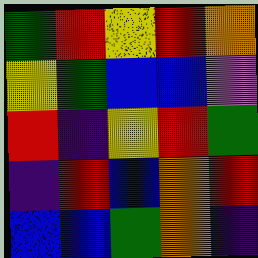[["green", "red", "yellow", "red", "orange"], ["yellow", "green", "blue", "blue", "violet"], ["red", "indigo", "yellow", "red", "green"], ["indigo", "red", "blue", "orange", "red"], ["blue", "blue", "green", "orange", "indigo"]]